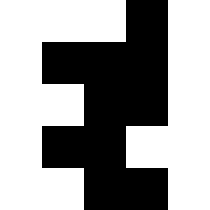[["white", "white", "white", "black", "white"], ["white", "black", "black", "black", "white"], ["white", "white", "black", "black", "white"], ["white", "black", "black", "white", "white"], ["white", "white", "black", "black", "white"]]